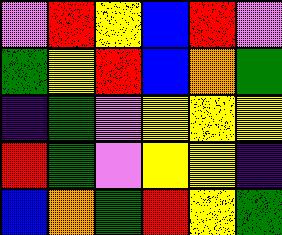[["violet", "red", "yellow", "blue", "red", "violet"], ["green", "yellow", "red", "blue", "orange", "green"], ["indigo", "green", "violet", "yellow", "yellow", "yellow"], ["red", "green", "violet", "yellow", "yellow", "indigo"], ["blue", "orange", "green", "red", "yellow", "green"]]